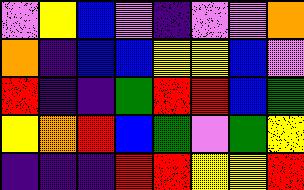[["violet", "yellow", "blue", "violet", "indigo", "violet", "violet", "orange"], ["orange", "indigo", "blue", "blue", "yellow", "yellow", "blue", "violet"], ["red", "indigo", "indigo", "green", "red", "red", "blue", "green"], ["yellow", "orange", "red", "blue", "green", "violet", "green", "yellow"], ["indigo", "indigo", "indigo", "red", "red", "yellow", "yellow", "red"]]